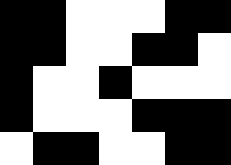[["black", "black", "white", "white", "white", "black", "black"], ["black", "black", "white", "white", "black", "black", "white"], ["black", "white", "white", "black", "white", "white", "white"], ["black", "white", "white", "white", "black", "black", "black"], ["white", "black", "black", "white", "white", "black", "black"]]